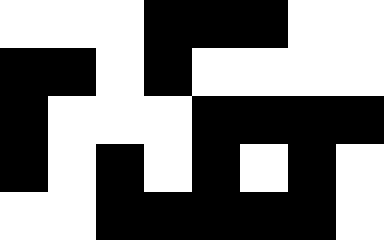[["white", "white", "white", "black", "black", "black", "white", "white"], ["black", "black", "white", "black", "white", "white", "white", "white"], ["black", "white", "white", "white", "black", "black", "black", "black"], ["black", "white", "black", "white", "black", "white", "black", "white"], ["white", "white", "black", "black", "black", "black", "black", "white"]]